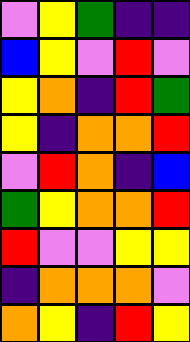[["violet", "yellow", "green", "indigo", "indigo"], ["blue", "yellow", "violet", "red", "violet"], ["yellow", "orange", "indigo", "red", "green"], ["yellow", "indigo", "orange", "orange", "red"], ["violet", "red", "orange", "indigo", "blue"], ["green", "yellow", "orange", "orange", "red"], ["red", "violet", "violet", "yellow", "yellow"], ["indigo", "orange", "orange", "orange", "violet"], ["orange", "yellow", "indigo", "red", "yellow"]]